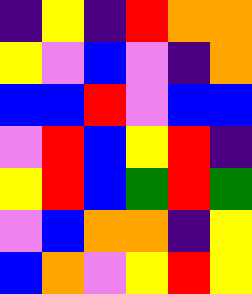[["indigo", "yellow", "indigo", "red", "orange", "orange"], ["yellow", "violet", "blue", "violet", "indigo", "orange"], ["blue", "blue", "red", "violet", "blue", "blue"], ["violet", "red", "blue", "yellow", "red", "indigo"], ["yellow", "red", "blue", "green", "red", "green"], ["violet", "blue", "orange", "orange", "indigo", "yellow"], ["blue", "orange", "violet", "yellow", "red", "yellow"]]